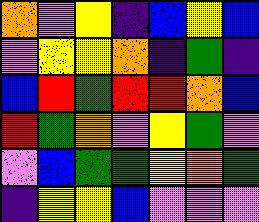[["orange", "violet", "yellow", "indigo", "blue", "yellow", "blue"], ["violet", "yellow", "yellow", "orange", "indigo", "green", "indigo"], ["blue", "red", "green", "red", "red", "orange", "blue"], ["red", "green", "orange", "violet", "yellow", "green", "violet"], ["violet", "blue", "green", "green", "yellow", "orange", "green"], ["indigo", "yellow", "yellow", "blue", "violet", "violet", "violet"]]